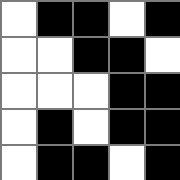[["white", "black", "black", "white", "black"], ["white", "white", "black", "black", "white"], ["white", "white", "white", "black", "black"], ["white", "black", "white", "black", "black"], ["white", "black", "black", "white", "black"]]